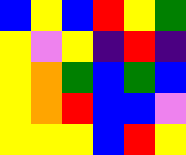[["blue", "yellow", "blue", "red", "yellow", "green"], ["yellow", "violet", "yellow", "indigo", "red", "indigo"], ["yellow", "orange", "green", "blue", "green", "blue"], ["yellow", "orange", "red", "blue", "blue", "violet"], ["yellow", "yellow", "yellow", "blue", "red", "yellow"]]